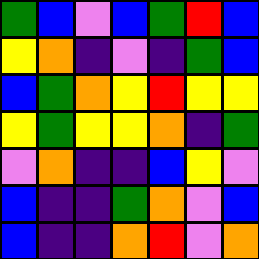[["green", "blue", "violet", "blue", "green", "red", "blue"], ["yellow", "orange", "indigo", "violet", "indigo", "green", "blue"], ["blue", "green", "orange", "yellow", "red", "yellow", "yellow"], ["yellow", "green", "yellow", "yellow", "orange", "indigo", "green"], ["violet", "orange", "indigo", "indigo", "blue", "yellow", "violet"], ["blue", "indigo", "indigo", "green", "orange", "violet", "blue"], ["blue", "indigo", "indigo", "orange", "red", "violet", "orange"]]